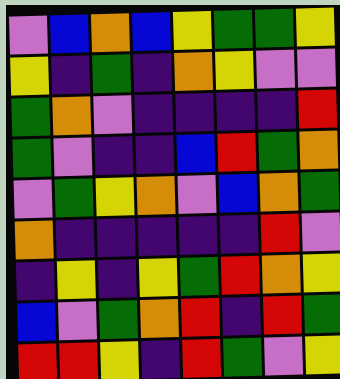[["violet", "blue", "orange", "blue", "yellow", "green", "green", "yellow"], ["yellow", "indigo", "green", "indigo", "orange", "yellow", "violet", "violet"], ["green", "orange", "violet", "indigo", "indigo", "indigo", "indigo", "red"], ["green", "violet", "indigo", "indigo", "blue", "red", "green", "orange"], ["violet", "green", "yellow", "orange", "violet", "blue", "orange", "green"], ["orange", "indigo", "indigo", "indigo", "indigo", "indigo", "red", "violet"], ["indigo", "yellow", "indigo", "yellow", "green", "red", "orange", "yellow"], ["blue", "violet", "green", "orange", "red", "indigo", "red", "green"], ["red", "red", "yellow", "indigo", "red", "green", "violet", "yellow"]]